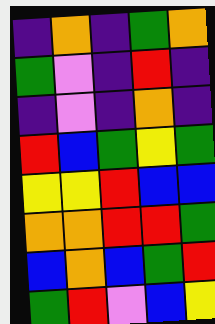[["indigo", "orange", "indigo", "green", "orange"], ["green", "violet", "indigo", "red", "indigo"], ["indigo", "violet", "indigo", "orange", "indigo"], ["red", "blue", "green", "yellow", "green"], ["yellow", "yellow", "red", "blue", "blue"], ["orange", "orange", "red", "red", "green"], ["blue", "orange", "blue", "green", "red"], ["green", "red", "violet", "blue", "yellow"]]